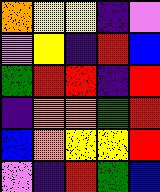[["orange", "yellow", "yellow", "indigo", "violet"], ["violet", "yellow", "indigo", "red", "blue"], ["green", "red", "red", "indigo", "red"], ["indigo", "orange", "orange", "green", "red"], ["blue", "orange", "yellow", "yellow", "red"], ["violet", "indigo", "red", "green", "blue"]]